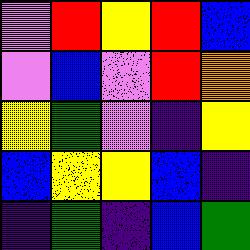[["violet", "red", "yellow", "red", "blue"], ["violet", "blue", "violet", "red", "orange"], ["yellow", "green", "violet", "indigo", "yellow"], ["blue", "yellow", "yellow", "blue", "indigo"], ["indigo", "green", "indigo", "blue", "green"]]